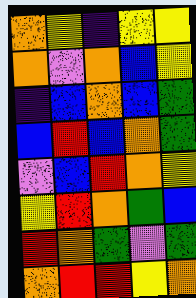[["orange", "yellow", "indigo", "yellow", "yellow"], ["orange", "violet", "orange", "blue", "yellow"], ["indigo", "blue", "orange", "blue", "green"], ["blue", "red", "blue", "orange", "green"], ["violet", "blue", "red", "orange", "yellow"], ["yellow", "red", "orange", "green", "blue"], ["red", "orange", "green", "violet", "green"], ["orange", "red", "red", "yellow", "orange"]]